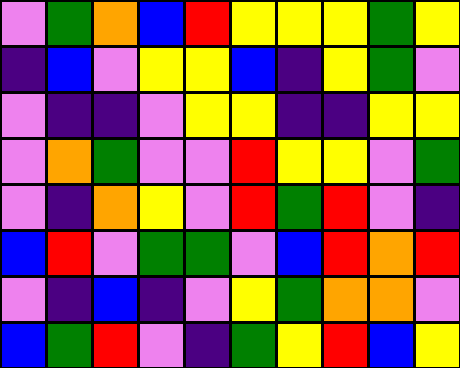[["violet", "green", "orange", "blue", "red", "yellow", "yellow", "yellow", "green", "yellow"], ["indigo", "blue", "violet", "yellow", "yellow", "blue", "indigo", "yellow", "green", "violet"], ["violet", "indigo", "indigo", "violet", "yellow", "yellow", "indigo", "indigo", "yellow", "yellow"], ["violet", "orange", "green", "violet", "violet", "red", "yellow", "yellow", "violet", "green"], ["violet", "indigo", "orange", "yellow", "violet", "red", "green", "red", "violet", "indigo"], ["blue", "red", "violet", "green", "green", "violet", "blue", "red", "orange", "red"], ["violet", "indigo", "blue", "indigo", "violet", "yellow", "green", "orange", "orange", "violet"], ["blue", "green", "red", "violet", "indigo", "green", "yellow", "red", "blue", "yellow"]]